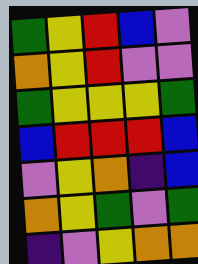[["green", "yellow", "red", "blue", "violet"], ["orange", "yellow", "red", "violet", "violet"], ["green", "yellow", "yellow", "yellow", "green"], ["blue", "red", "red", "red", "blue"], ["violet", "yellow", "orange", "indigo", "blue"], ["orange", "yellow", "green", "violet", "green"], ["indigo", "violet", "yellow", "orange", "orange"]]